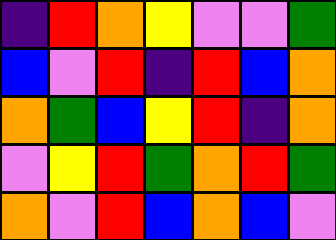[["indigo", "red", "orange", "yellow", "violet", "violet", "green"], ["blue", "violet", "red", "indigo", "red", "blue", "orange"], ["orange", "green", "blue", "yellow", "red", "indigo", "orange"], ["violet", "yellow", "red", "green", "orange", "red", "green"], ["orange", "violet", "red", "blue", "orange", "blue", "violet"]]